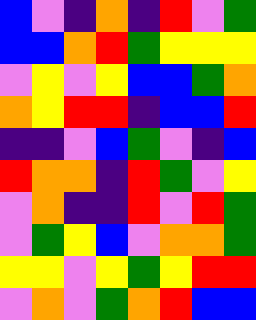[["blue", "violet", "indigo", "orange", "indigo", "red", "violet", "green"], ["blue", "blue", "orange", "red", "green", "yellow", "yellow", "yellow"], ["violet", "yellow", "violet", "yellow", "blue", "blue", "green", "orange"], ["orange", "yellow", "red", "red", "indigo", "blue", "blue", "red"], ["indigo", "indigo", "violet", "blue", "green", "violet", "indigo", "blue"], ["red", "orange", "orange", "indigo", "red", "green", "violet", "yellow"], ["violet", "orange", "indigo", "indigo", "red", "violet", "red", "green"], ["violet", "green", "yellow", "blue", "violet", "orange", "orange", "green"], ["yellow", "yellow", "violet", "yellow", "green", "yellow", "red", "red"], ["violet", "orange", "violet", "green", "orange", "red", "blue", "blue"]]